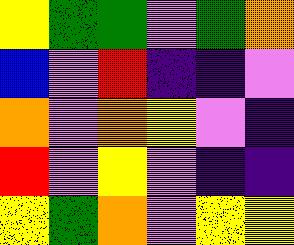[["yellow", "green", "green", "violet", "green", "orange"], ["blue", "violet", "red", "indigo", "indigo", "violet"], ["orange", "violet", "orange", "yellow", "violet", "indigo"], ["red", "violet", "yellow", "violet", "indigo", "indigo"], ["yellow", "green", "orange", "violet", "yellow", "yellow"]]